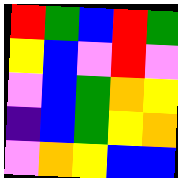[["red", "green", "blue", "red", "green"], ["yellow", "blue", "violet", "red", "violet"], ["violet", "blue", "green", "orange", "yellow"], ["indigo", "blue", "green", "yellow", "orange"], ["violet", "orange", "yellow", "blue", "blue"]]